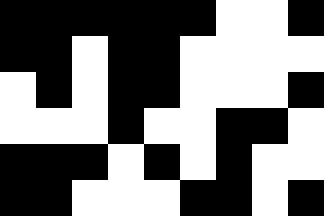[["black", "black", "black", "black", "black", "black", "white", "white", "black"], ["black", "black", "white", "black", "black", "white", "white", "white", "white"], ["white", "black", "white", "black", "black", "white", "white", "white", "black"], ["white", "white", "white", "black", "white", "white", "black", "black", "white"], ["black", "black", "black", "white", "black", "white", "black", "white", "white"], ["black", "black", "white", "white", "white", "black", "black", "white", "black"]]